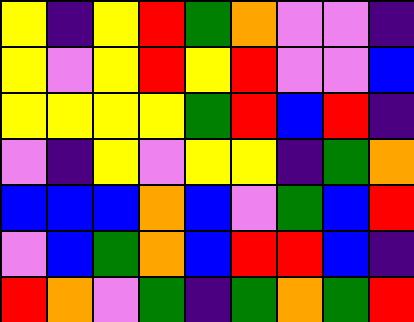[["yellow", "indigo", "yellow", "red", "green", "orange", "violet", "violet", "indigo"], ["yellow", "violet", "yellow", "red", "yellow", "red", "violet", "violet", "blue"], ["yellow", "yellow", "yellow", "yellow", "green", "red", "blue", "red", "indigo"], ["violet", "indigo", "yellow", "violet", "yellow", "yellow", "indigo", "green", "orange"], ["blue", "blue", "blue", "orange", "blue", "violet", "green", "blue", "red"], ["violet", "blue", "green", "orange", "blue", "red", "red", "blue", "indigo"], ["red", "orange", "violet", "green", "indigo", "green", "orange", "green", "red"]]